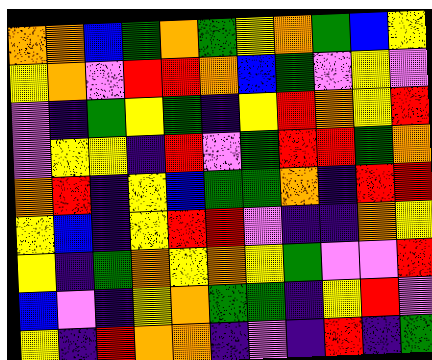[["orange", "orange", "blue", "green", "orange", "green", "yellow", "orange", "green", "blue", "yellow"], ["yellow", "orange", "violet", "red", "red", "orange", "blue", "green", "violet", "yellow", "violet"], ["violet", "indigo", "green", "yellow", "green", "indigo", "yellow", "red", "orange", "yellow", "red"], ["violet", "yellow", "yellow", "indigo", "red", "violet", "green", "red", "red", "green", "orange"], ["orange", "red", "indigo", "yellow", "blue", "green", "green", "orange", "indigo", "red", "red"], ["yellow", "blue", "indigo", "yellow", "red", "red", "violet", "indigo", "indigo", "orange", "yellow"], ["yellow", "indigo", "green", "orange", "yellow", "orange", "yellow", "green", "violet", "violet", "red"], ["blue", "violet", "indigo", "yellow", "orange", "green", "green", "indigo", "yellow", "red", "violet"], ["yellow", "indigo", "red", "orange", "orange", "indigo", "violet", "indigo", "red", "indigo", "green"]]